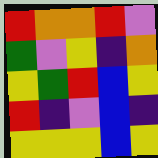[["red", "orange", "orange", "red", "violet"], ["green", "violet", "yellow", "indigo", "orange"], ["yellow", "green", "red", "blue", "yellow"], ["red", "indigo", "violet", "blue", "indigo"], ["yellow", "yellow", "yellow", "blue", "yellow"]]